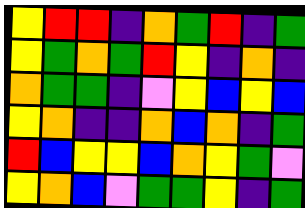[["yellow", "red", "red", "indigo", "orange", "green", "red", "indigo", "green"], ["yellow", "green", "orange", "green", "red", "yellow", "indigo", "orange", "indigo"], ["orange", "green", "green", "indigo", "violet", "yellow", "blue", "yellow", "blue"], ["yellow", "orange", "indigo", "indigo", "orange", "blue", "orange", "indigo", "green"], ["red", "blue", "yellow", "yellow", "blue", "orange", "yellow", "green", "violet"], ["yellow", "orange", "blue", "violet", "green", "green", "yellow", "indigo", "green"]]